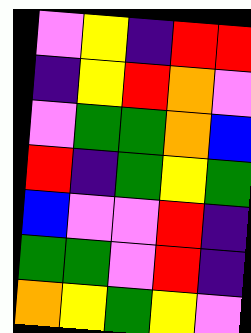[["violet", "yellow", "indigo", "red", "red"], ["indigo", "yellow", "red", "orange", "violet"], ["violet", "green", "green", "orange", "blue"], ["red", "indigo", "green", "yellow", "green"], ["blue", "violet", "violet", "red", "indigo"], ["green", "green", "violet", "red", "indigo"], ["orange", "yellow", "green", "yellow", "violet"]]